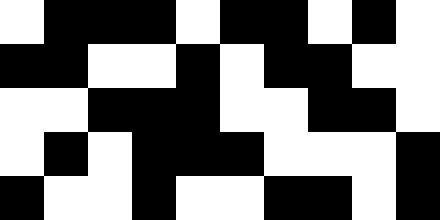[["white", "black", "black", "black", "white", "black", "black", "white", "black", "white"], ["black", "black", "white", "white", "black", "white", "black", "black", "white", "white"], ["white", "white", "black", "black", "black", "white", "white", "black", "black", "white"], ["white", "black", "white", "black", "black", "black", "white", "white", "white", "black"], ["black", "white", "white", "black", "white", "white", "black", "black", "white", "black"]]